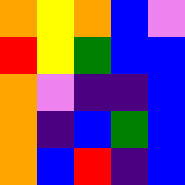[["orange", "yellow", "orange", "blue", "violet"], ["red", "yellow", "green", "blue", "blue"], ["orange", "violet", "indigo", "indigo", "blue"], ["orange", "indigo", "blue", "green", "blue"], ["orange", "blue", "red", "indigo", "blue"]]